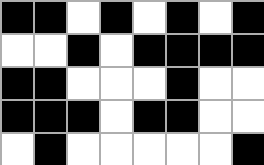[["black", "black", "white", "black", "white", "black", "white", "black"], ["white", "white", "black", "white", "black", "black", "black", "black"], ["black", "black", "white", "white", "white", "black", "white", "white"], ["black", "black", "black", "white", "black", "black", "white", "white"], ["white", "black", "white", "white", "white", "white", "white", "black"]]